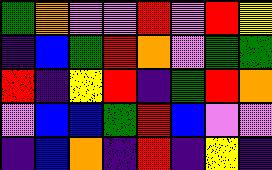[["green", "orange", "violet", "violet", "red", "violet", "red", "yellow"], ["indigo", "blue", "green", "red", "orange", "violet", "green", "green"], ["red", "indigo", "yellow", "red", "indigo", "green", "red", "orange"], ["violet", "blue", "blue", "green", "red", "blue", "violet", "violet"], ["indigo", "blue", "orange", "indigo", "red", "indigo", "yellow", "indigo"]]